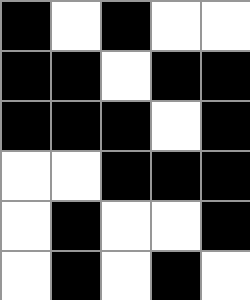[["black", "white", "black", "white", "white"], ["black", "black", "white", "black", "black"], ["black", "black", "black", "white", "black"], ["white", "white", "black", "black", "black"], ["white", "black", "white", "white", "black"], ["white", "black", "white", "black", "white"]]